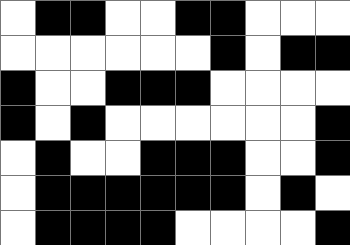[["white", "black", "black", "white", "white", "black", "black", "white", "white", "white"], ["white", "white", "white", "white", "white", "white", "black", "white", "black", "black"], ["black", "white", "white", "black", "black", "black", "white", "white", "white", "white"], ["black", "white", "black", "white", "white", "white", "white", "white", "white", "black"], ["white", "black", "white", "white", "black", "black", "black", "white", "white", "black"], ["white", "black", "black", "black", "black", "black", "black", "white", "black", "white"], ["white", "black", "black", "black", "black", "white", "white", "white", "white", "black"]]